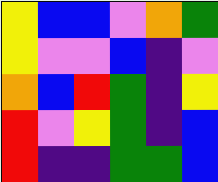[["yellow", "blue", "blue", "violet", "orange", "green"], ["yellow", "violet", "violet", "blue", "indigo", "violet"], ["orange", "blue", "red", "green", "indigo", "yellow"], ["red", "violet", "yellow", "green", "indigo", "blue"], ["red", "indigo", "indigo", "green", "green", "blue"]]